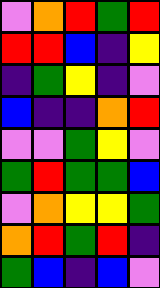[["violet", "orange", "red", "green", "red"], ["red", "red", "blue", "indigo", "yellow"], ["indigo", "green", "yellow", "indigo", "violet"], ["blue", "indigo", "indigo", "orange", "red"], ["violet", "violet", "green", "yellow", "violet"], ["green", "red", "green", "green", "blue"], ["violet", "orange", "yellow", "yellow", "green"], ["orange", "red", "green", "red", "indigo"], ["green", "blue", "indigo", "blue", "violet"]]